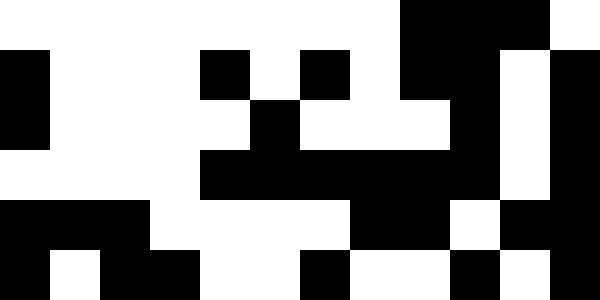[["white", "white", "white", "white", "white", "white", "white", "white", "black", "black", "black", "white"], ["black", "white", "white", "white", "black", "white", "black", "white", "black", "black", "white", "black"], ["black", "white", "white", "white", "white", "black", "white", "white", "white", "black", "white", "black"], ["white", "white", "white", "white", "black", "black", "black", "black", "black", "black", "white", "black"], ["black", "black", "black", "white", "white", "white", "white", "black", "black", "white", "black", "black"], ["black", "white", "black", "black", "white", "white", "black", "white", "white", "black", "white", "black"]]